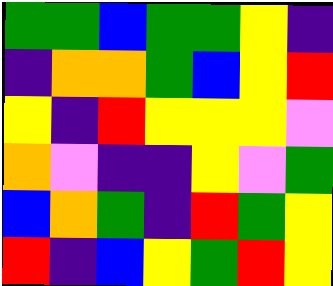[["green", "green", "blue", "green", "green", "yellow", "indigo"], ["indigo", "orange", "orange", "green", "blue", "yellow", "red"], ["yellow", "indigo", "red", "yellow", "yellow", "yellow", "violet"], ["orange", "violet", "indigo", "indigo", "yellow", "violet", "green"], ["blue", "orange", "green", "indigo", "red", "green", "yellow"], ["red", "indigo", "blue", "yellow", "green", "red", "yellow"]]